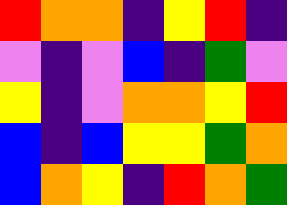[["red", "orange", "orange", "indigo", "yellow", "red", "indigo"], ["violet", "indigo", "violet", "blue", "indigo", "green", "violet"], ["yellow", "indigo", "violet", "orange", "orange", "yellow", "red"], ["blue", "indigo", "blue", "yellow", "yellow", "green", "orange"], ["blue", "orange", "yellow", "indigo", "red", "orange", "green"]]